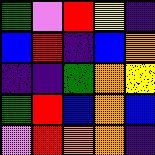[["green", "violet", "red", "yellow", "indigo"], ["blue", "red", "indigo", "blue", "orange"], ["indigo", "indigo", "green", "orange", "yellow"], ["green", "red", "blue", "orange", "blue"], ["violet", "red", "orange", "orange", "indigo"]]